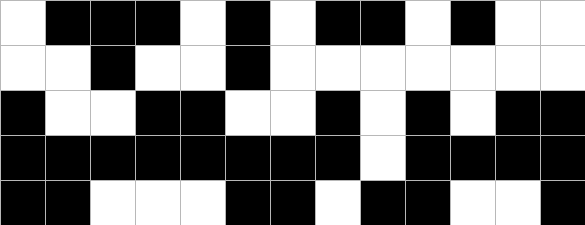[["white", "black", "black", "black", "white", "black", "white", "black", "black", "white", "black", "white", "white"], ["white", "white", "black", "white", "white", "black", "white", "white", "white", "white", "white", "white", "white"], ["black", "white", "white", "black", "black", "white", "white", "black", "white", "black", "white", "black", "black"], ["black", "black", "black", "black", "black", "black", "black", "black", "white", "black", "black", "black", "black"], ["black", "black", "white", "white", "white", "black", "black", "white", "black", "black", "white", "white", "black"]]